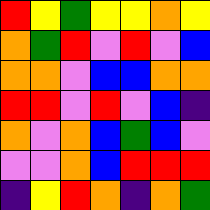[["red", "yellow", "green", "yellow", "yellow", "orange", "yellow"], ["orange", "green", "red", "violet", "red", "violet", "blue"], ["orange", "orange", "violet", "blue", "blue", "orange", "orange"], ["red", "red", "violet", "red", "violet", "blue", "indigo"], ["orange", "violet", "orange", "blue", "green", "blue", "violet"], ["violet", "violet", "orange", "blue", "red", "red", "red"], ["indigo", "yellow", "red", "orange", "indigo", "orange", "green"]]